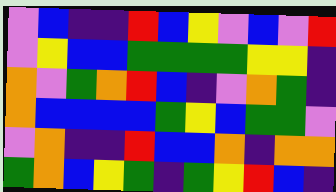[["violet", "blue", "indigo", "indigo", "red", "blue", "yellow", "violet", "blue", "violet", "red"], ["violet", "yellow", "blue", "blue", "green", "green", "green", "green", "yellow", "yellow", "indigo"], ["orange", "violet", "green", "orange", "red", "blue", "indigo", "violet", "orange", "green", "indigo"], ["orange", "blue", "blue", "blue", "blue", "green", "yellow", "blue", "green", "green", "violet"], ["violet", "orange", "indigo", "indigo", "red", "blue", "blue", "orange", "indigo", "orange", "orange"], ["green", "orange", "blue", "yellow", "green", "indigo", "green", "yellow", "red", "blue", "indigo"]]